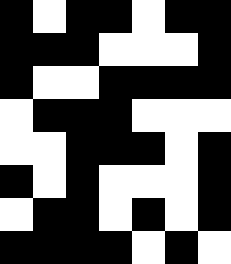[["black", "white", "black", "black", "white", "black", "black"], ["black", "black", "black", "white", "white", "white", "black"], ["black", "white", "white", "black", "black", "black", "black"], ["white", "black", "black", "black", "white", "white", "white"], ["white", "white", "black", "black", "black", "white", "black"], ["black", "white", "black", "white", "white", "white", "black"], ["white", "black", "black", "white", "black", "white", "black"], ["black", "black", "black", "black", "white", "black", "white"]]